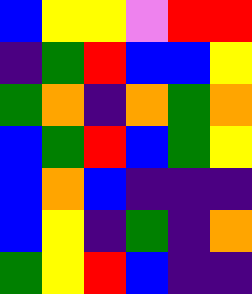[["blue", "yellow", "yellow", "violet", "red", "red"], ["indigo", "green", "red", "blue", "blue", "yellow"], ["green", "orange", "indigo", "orange", "green", "orange"], ["blue", "green", "red", "blue", "green", "yellow"], ["blue", "orange", "blue", "indigo", "indigo", "indigo"], ["blue", "yellow", "indigo", "green", "indigo", "orange"], ["green", "yellow", "red", "blue", "indigo", "indigo"]]